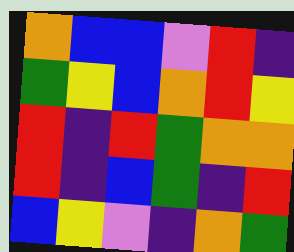[["orange", "blue", "blue", "violet", "red", "indigo"], ["green", "yellow", "blue", "orange", "red", "yellow"], ["red", "indigo", "red", "green", "orange", "orange"], ["red", "indigo", "blue", "green", "indigo", "red"], ["blue", "yellow", "violet", "indigo", "orange", "green"]]